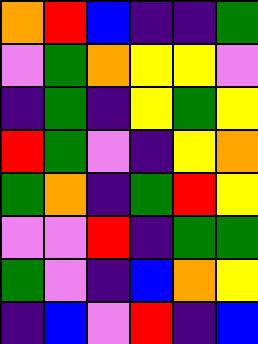[["orange", "red", "blue", "indigo", "indigo", "green"], ["violet", "green", "orange", "yellow", "yellow", "violet"], ["indigo", "green", "indigo", "yellow", "green", "yellow"], ["red", "green", "violet", "indigo", "yellow", "orange"], ["green", "orange", "indigo", "green", "red", "yellow"], ["violet", "violet", "red", "indigo", "green", "green"], ["green", "violet", "indigo", "blue", "orange", "yellow"], ["indigo", "blue", "violet", "red", "indigo", "blue"]]